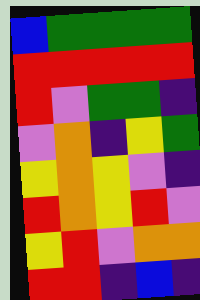[["blue", "green", "green", "green", "green"], ["red", "red", "red", "red", "red"], ["red", "violet", "green", "green", "indigo"], ["violet", "orange", "indigo", "yellow", "green"], ["yellow", "orange", "yellow", "violet", "indigo"], ["red", "orange", "yellow", "red", "violet"], ["yellow", "red", "violet", "orange", "orange"], ["red", "red", "indigo", "blue", "indigo"]]